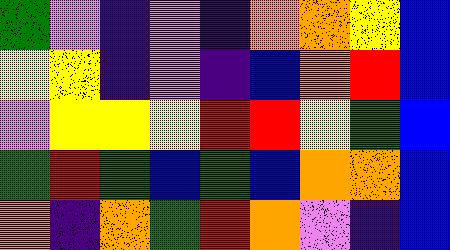[["green", "violet", "indigo", "violet", "indigo", "orange", "orange", "yellow", "blue"], ["yellow", "yellow", "indigo", "violet", "indigo", "blue", "orange", "red", "blue"], ["violet", "yellow", "yellow", "yellow", "red", "red", "yellow", "green", "blue"], ["green", "red", "green", "blue", "green", "blue", "orange", "orange", "blue"], ["orange", "indigo", "orange", "green", "red", "orange", "violet", "indigo", "blue"]]